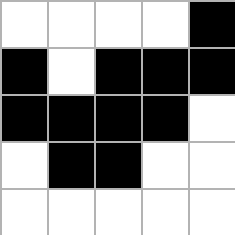[["white", "white", "white", "white", "black"], ["black", "white", "black", "black", "black"], ["black", "black", "black", "black", "white"], ["white", "black", "black", "white", "white"], ["white", "white", "white", "white", "white"]]